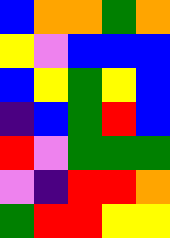[["blue", "orange", "orange", "green", "orange"], ["yellow", "violet", "blue", "blue", "blue"], ["blue", "yellow", "green", "yellow", "blue"], ["indigo", "blue", "green", "red", "blue"], ["red", "violet", "green", "green", "green"], ["violet", "indigo", "red", "red", "orange"], ["green", "red", "red", "yellow", "yellow"]]